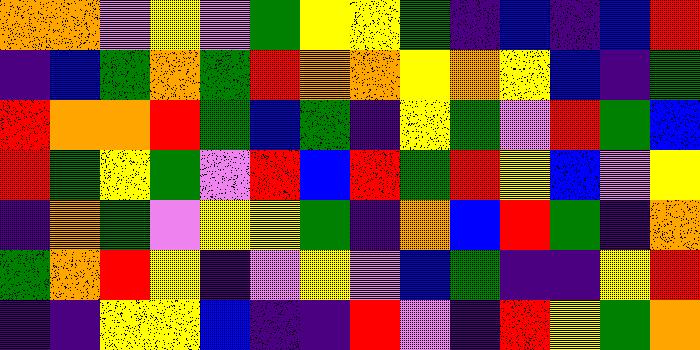[["orange", "orange", "violet", "yellow", "violet", "green", "yellow", "yellow", "green", "indigo", "blue", "indigo", "blue", "red"], ["indigo", "blue", "green", "orange", "green", "red", "orange", "orange", "yellow", "orange", "yellow", "blue", "indigo", "green"], ["red", "orange", "orange", "red", "green", "blue", "green", "indigo", "yellow", "green", "violet", "red", "green", "blue"], ["red", "green", "yellow", "green", "violet", "red", "blue", "red", "green", "red", "yellow", "blue", "violet", "yellow"], ["indigo", "orange", "green", "violet", "yellow", "yellow", "green", "indigo", "orange", "blue", "red", "green", "indigo", "orange"], ["green", "orange", "red", "yellow", "indigo", "violet", "yellow", "violet", "blue", "green", "indigo", "indigo", "yellow", "red"], ["indigo", "indigo", "yellow", "yellow", "blue", "indigo", "indigo", "red", "violet", "indigo", "red", "yellow", "green", "orange"]]